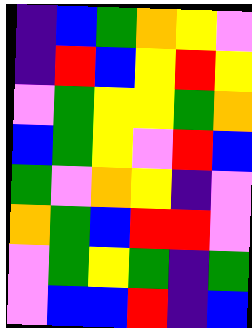[["indigo", "blue", "green", "orange", "yellow", "violet"], ["indigo", "red", "blue", "yellow", "red", "yellow"], ["violet", "green", "yellow", "yellow", "green", "orange"], ["blue", "green", "yellow", "violet", "red", "blue"], ["green", "violet", "orange", "yellow", "indigo", "violet"], ["orange", "green", "blue", "red", "red", "violet"], ["violet", "green", "yellow", "green", "indigo", "green"], ["violet", "blue", "blue", "red", "indigo", "blue"]]